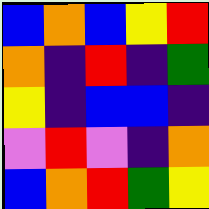[["blue", "orange", "blue", "yellow", "red"], ["orange", "indigo", "red", "indigo", "green"], ["yellow", "indigo", "blue", "blue", "indigo"], ["violet", "red", "violet", "indigo", "orange"], ["blue", "orange", "red", "green", "yellow"]]